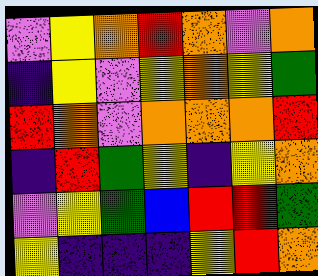[["violet", "yellow", "orange", "red", "orange", "violet", "orange"], ["indigo", "yellow", "violet", "yellow", "orange", "yellow", "green"], ["red", "orange", "violet", "orange", "orange", "orange", "red"], ["indigo", "red", "green", "yellow", "indigo", "yellow", "orange"], ["violet", "yellow", "green", "blue", "red", "red", "green"], ["yellow", "indigo", "indigo", "indigo", "yellow", "red", "orange"]]